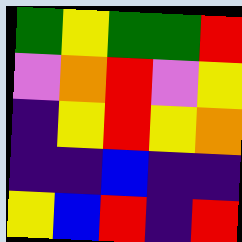[["green", "yellow", "green", "green", "red"], ["violet", "orange", "red", "violet", "yellow"], ["indigo", "yellow", "red", "yellow", "orange"], ["indigo", "indigo", "blue", "indigo", "indigo"], ["yellow", "blue", "red", "indigo", "red"]]